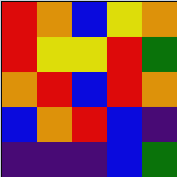[["red", "orange", "blue", "yellow", "orange"], ["red", "yellow", "yellow", "red", "green"], ["orange", "red", "blue", "red", "orange"], ["blue", "orange", "red", "blue", "indigo"], ["indigo", "indigo", "indigo", "blue", "green"]]